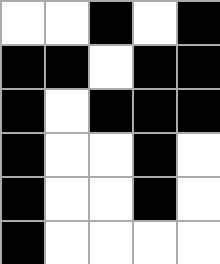[["white", "white", "black", "white", "black"], ["black", "black", "white", "black", "black"], ["black", "white", "black", "black", "black"], ["black", "white", "white", "black", "white"], ["black", "white", "white", "black", "white"], ["black", "white", "white", "white", "white"]]